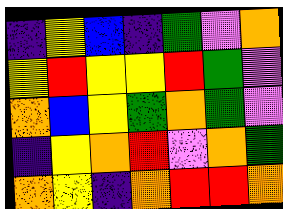[["indigo", "yellow", "blue", "indigo", "green", "violet", "orange"], ["yellow", "red", "yellow", "yellow", "red", "green", "violet"], ["orange", "blue", "yellow", "green", "orange", "green", "violet"], ["indigo", "yellow", "orange", "red", "violet", "orange", "green"], ["orange", "yellow", "indigo", "orange", "red", "red", "orange"]]